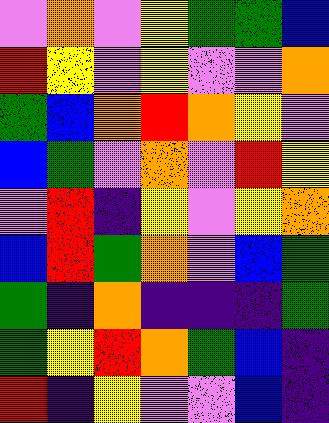[["violet", "orange", "violet", "yellow", "green", "green", "blue"], ["red", "yellow", "violet", "yellow", "violet", "violet", "orange"], ["green", "blue", "orange", "red", "orange", "yellow", "violet"], ["blue", "green", "violet", "orange", "violet", "red", "yellow"], ["violet", "red", "indigo", "yellow", "violet", "yellow", "orange"], ["blue", "red", "green", "orange", "violet", "blue", "green"], ["green", "indigo", "orange", "indigo", "indigo", "indigo", "green"], ["green", "yellow", "red", "orange", "green", "blue", "indigo"], ["red", "indigo", "yellow", "violet", "violet", "blue", "indigo"]]